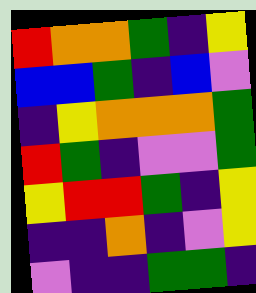[["red", "orange", "orange", "green", "indigo", "yellow"], ["blue", "blue", "green", "indigo", "blue", "violet"], ["indigo", "yellow", "orange", "orange", "orange", "green"], ["red", "green", "indigo", "violet", "violet", "green"], ["yellow", "red", "red", "green", "indigo", "yellow"], ["indigo", "indigo", "orange", "indigo", "violet", "yellow"], ["violet", "indigo", "indigo", "green", "green", "indigo"]]